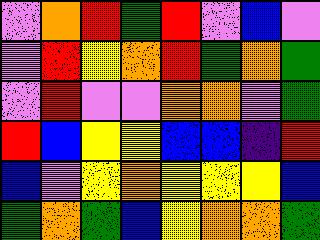[["violet", "orange", "red", "green", "red", "violet", "blue", "violet"], ["violet", "red", "yellow", "orange", "red", "green", "orange", "green"], ["violet", "red", "violet", "violet", "orange", "orange", "violet", "green"], ["red", "blue", "yellow", "yellow", "blue", "blue", "indigo", "red"], ["blue", "violet", "yellow", "orange", "yellow", "yellow", "yellow", "blue"], ["green", "orange", "green", "blue", "yellow", "orange", "orange", "green"]]